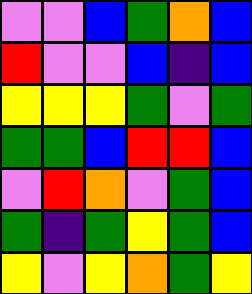[["violet", "violet", "blue", "green", "orange", "blue"], ["red", "violet", "violet", "blue", "indigo", "blue"], ["yellow", "yellow", "yellow", "green", "violet", "green"], ["green", "green", "blue", "red", "red", "blue"], ["violet", "red", "orange", "violet", "green", "blue"], ["green", "indigo", "green", "yellow", "green", "blue"], ["yellow", "violet", "yellow", "orange", "green", "yellow"]]